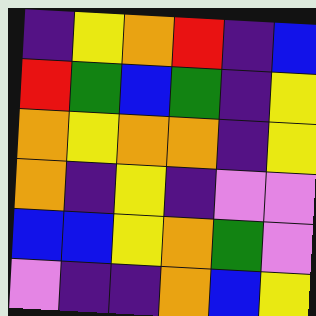[["indigo", "yellow", "orange", "red", "indigo", "blue"], ["red", "green", "blue", "green", "indigo", "yellow"], ["orange", "yellow", "orange", "orange", "indigo", "yellow"], ["orange", "indigo", "yellow", "indigo", "violet", "violet"], ["blue", "blue", "yellow", "orange", "green", "violet"], ["violet", "indigo", "indigo", "orange", "blue", "yellow"]]